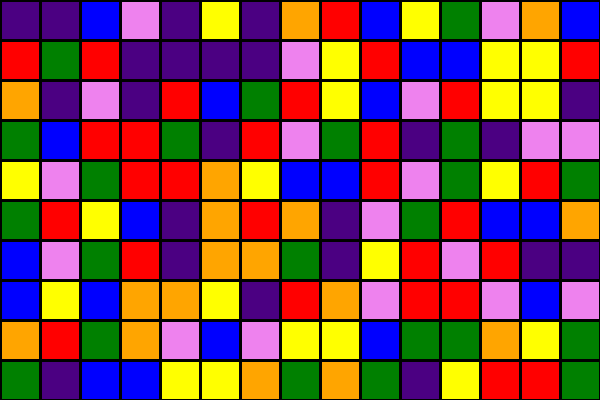[["indigo", "indigo", "blue", "violet", "indigo", "yellow", "indigo", "orange", "red", "blue", "yellow", "green", "violet", "orange", "blue"], ["red", "green", "red", "indigo", "indigo", "indigo", "indigo", "violet", "yellow", "red", "blue", "blue", "yellow", "yellow", "red"], ["orange", "indigo", "violet", "indigo", "red", "blue", "green", "red", "yellow", "blue", "violet", "red", "yellow", "yellow", "indigo"], ["green", "blue", "red", "red", "green", "indigo", "red", "violet", "green", "red", "indigo", "green", "indigo", "violet", "violet"], ["yellow", "violet", "green", "red", "red", "orange", "yellow", "blue", "blue", "red", "violet", "green", "yellow", "red", "green"], ["green", "red", "yellow", "blue", "indigo", "orange", "red", "orange", "indigo", "violet", "green", "red", "blue", "blue", "orange"], ["blue", "violet", "green", "red", "indigo", "orange", "orange", "green", "indigo", "yellow", "red", "violet", "red", "indigo", "indigo"], ["blue", "yellow", "blue", "orange", "orange", "yellow", "indigo", "red", "orange", "violet", "red", "red", "violet", "blue", "violet"], ["orange", "red", "green", "orange", "violet", "blue", "violet", "yellow", "yellow", "blue", "green", "green", "orange", "yellow", "green"], ["green", "indigo", "blue", "blue", "yellow", "yellow", "orange", "green", "orange", "green", "indigo", "yellow", "red", "red", "green"]]